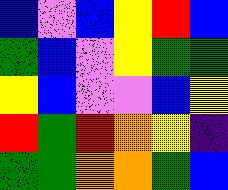[["blue", "violet", "blue", "yellow", "red", "blue"], ["green", "blue", "violet", "yellow", "green", "green"], ["yellow", "blue", "violet", "violet", "blue", "yellow"], ["red", "green", "red", "orange", "yellow", "indigo"], ["green", "green", "orange", "orange", "green", "blue"]]